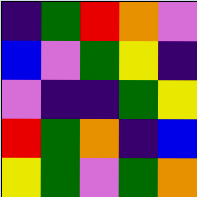[["indigo", "green", "red", "orange", "violet"], ["blue", "violet", "green", "yellow", "indigo"], ["violet", "indigo", "indigo", "green", "yellow"], ["red", "green", "orange", "indigo", "blue"], ["yellow", "green", "violet", "green", "orange"]]